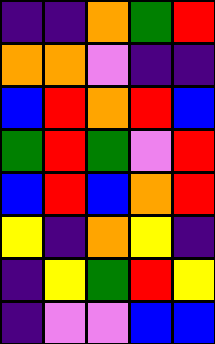[["indigo", "indigo", "orange", "green", "red"], ["orange", "orange", "violet", "indigo", "indigo"], ["blue", "red", "orange", "red", "blue"], ["green", "red", "green", "violet", "red"], ["blue", "red", "blue", "orange", "red"], ["yellow", "indigo", "orange", "yellow", "indigo"], ["indigo", "yellow", "green", "red", "yellow"], ["indigo", "violet", "violet", "blue", "blue"]]